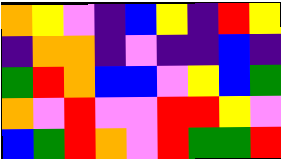[["orange", "yellow", "violet", "indigo", "blue", "yellow", "indigo", "red", "yellow"], ["indigo", "orange", "orange", "indigo", "violet", "indigo", "indigo", "blue", "indigo"], ["green", "red", "orange", "blue", "blue", "violet", "yellow", "blue", "green"], ["orange", "violet", "red", "violet", "violet", "red", "red", "yellow", "violet"], ["blue", "green", "red", "orange", "violet", "red", "green", "green", "red"]]